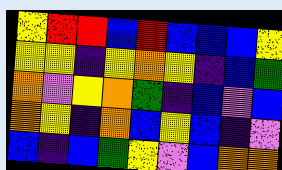[["yellow", "red", "red", "blue", "red", "blue", "blue", "blue", "yellow"], ["yellow", "yellow", "indigo", "yellow", "orange", "yellow", "indigo", "blue", "green"], ["orange", "violet", "yellow", "orange", "green", "indigo", "blue", "violet", "blue"], ["orange", "yellow", "indigo", "orange", "blue", "yellow", "blue", "indigo", "violet"], ["blue", "indigo", "blue", "green", "yellow", "violet", "blue", "orange", "orange"]]